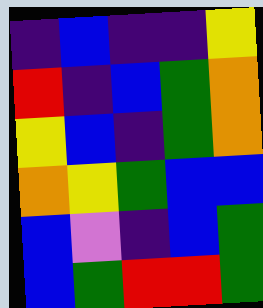[["indigo", "blue", "indigo", "indigo", "yellow"], ["red", "indigo", "blue", "green", "orange"], ["yellow", "blue", "indigo", "green", "orange"], ["orange", "yellow", "green", "blue", "blue"], ["blue", "violet", "indigo", "blue", "green"], ["blue", "green", "red", "red", "green"]]